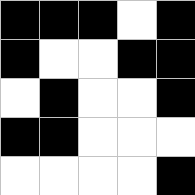[["black", "black", "black", "white", "black"], ["black", "white", "white", "black", "black"], ["white", "black", "white", "white", "black"], ["black", "black", "white", "white", "white"], ["white", "white", "white", "white", "black"]]